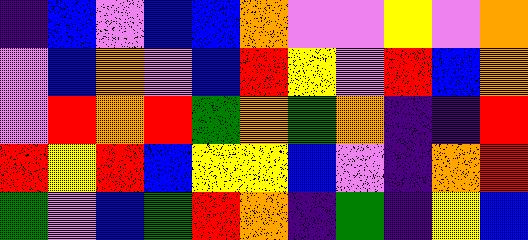[["indigo", "blue", "violet", "blue", "blue", "orange", "violet", "violet", "yellow", "violet", "orange"], ["violet", "blue", "orange", "violet", "blue", "red", "yellow", "violet", "red", "blue", "orange"], ["violet", "red", "orange", "red", "green", "orange", "green", "orange", "indigo", "indigo", "red"], ["red", "yellow", "red", "blue", "yellow", "yellow", "blue", "violet", "indigo", "orange", "red"], ["green", "violet", "blue", "green", "red", "orange", "indigo", "green", "indigo", "yellow", "blue"]]